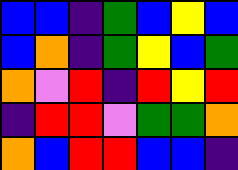[["blue", "blue", "indigo", "green", "blue", "yellow", "blue"], ["blue", "orange", "indigo", "green", "yellow", "blue", "green"], ["orange", "violet", "red", "indigo", "red", "yellow", "red"], ["indigo", "red", "red", "violet", "green", "green", "orange"], ["orange", "blue", "red", "red", "blue", "blue", "indigo"]]